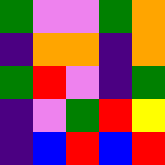[["green", "violet", "violet", "green", "orange"], ["indigo", "orange", "orange", "indigo", "orange"], ["green", "red", "violet", "indigo", "green"], ["indigo", "violet", "green", "red", "yellow"], ["indigo", "blue", "red", "blue", "red"]]